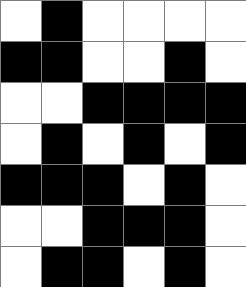[["white", "black", "white", "white", "white", "white"], ["black", "black", "white", "white", "black", "white"], ["white", "white", "black", "black", "black", "black"], ["white", "black", "white", "black", "white", "black"], ["black", "black", "black", "white", "black", "white"], ["white", "white", "black", "black", "black", "white"], ["white", "black", "black", "white", "black", "white"]]